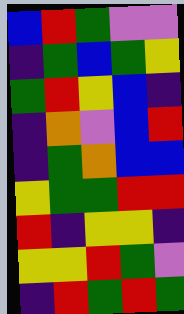[["blue", "red", "green", "violet", "violet"], ["indigo", "green", "blue", "green", "yellow"], ["green", "red", "yellow", "blue", "indigo"], ["indigo", "orange", "violet", "blue", "red"], ["indigo", "green", "orange", "blue", "blue"], ["yellow", "green", "green", "red", "red"], ["red", "indigo", "yellow", "yellow", "indigo"], ["yellow", "yellow", "red", "green", "violet"], ["indigo", "red", "green", "red", "green"]]